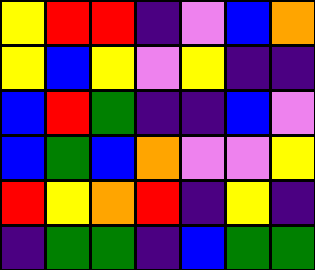[["yellow", "red", "red", "indigo", "violet", "blue", "orange"], ["yellow", "blue", "yellow", "violet", "yellow", "indigo", "indigo"], ["blue", "red", "green", "indigo", "indigo", "blue", "violet"], ["blue", "green", "blue", "orange", "violet", "violet", "yellow"], ["red", "yellow", "orange", "red", "indigo", "yellow", "indigo"], ["indigo", "green", "green", "indigo", "blue", "green", "green"]]